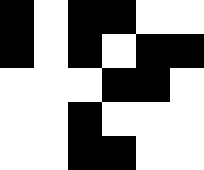[["black", "white", "black", "black", "white", "white"], ["black", "white", "black", "white", "black", "black"], ["white", "white", "white", "black", "black", "white"], ["white", "white", "black", "white", "white", "white"], ["white", "white", "black", "black", "white", "white"]]